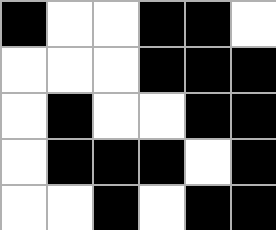[["black", "white", "white", "black", "black", "white"], ["white", "white", "white", "black", "black", "black"], ["white", "black", "white", "white", "black", "black"], ["white", "black", "black", "black", "white", "black"], ["white", "white", "black", "white", "black", "black"]]